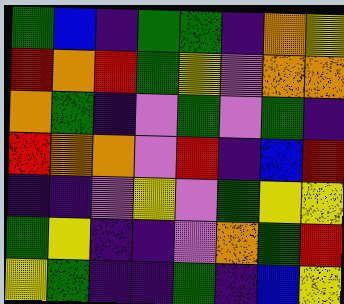[["green", "blue", "indigo", "green", "green", "indigo", "orange", "yellow"], ["red", "orange", "red", "green", "yellow", "violet", "orange", "orange"], ["orange", "green", "indigo", "violet", "green", "violet", "green", "indigo"], ["red", "orange", "orange", "violet", "red", "indigo", "blue", "red"], ["indigo", "indigo", "violet", "yellow", "violet", "green", "yellow", "yellow"], ["green", "yellow", "indigo", "indigo", "violet", "orange", "green", "red"], ["yellow", "green", "indigo", "indigo", "green", "indigo", "blue", "yellow"]]